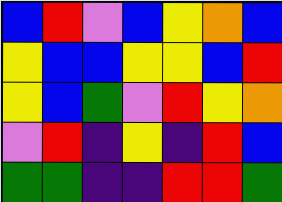[["blue", "red", "violet", "blue", "yellow", "orange", "blue"], ["yellow", "blue", "blue", "yellow", "yellow", "blue", "red"], ["yellow", "blue", "green", "violet", "red", "yellow", "orange"], ["violet", "red", "indigo", "yellow", "indigo", "red", "blue"], ["green", "green", "indigo", "indigo", "red", "red", "green"]]